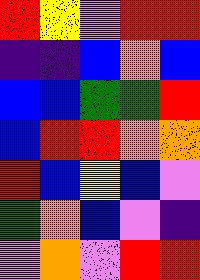[["red", "yellow", "violet", "red", "red"], ["indigo", "indigo", "blue", "orange", "blue"], ["blue", "blue", "green", "green", "red"], ["blue", "red", "red", "orange", "orange"], ["red", "blue", "yellow", "blue", "violet"], ["green", "orange", "blue", "violet", "indigo"], ["violet", "orange", "violet", "red", "red"]]